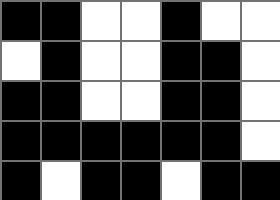[["black", "black", "white", "white", "black", "white", "white"], ["white", "black", "white", "white", "black", "black", "white"], ["black", "black", "white", "white", "black", "black", "white"], ["black", "black", "black", "black", "black", "black", "white"], ["black", "white", "black", "black", "white", "black", "black"]]